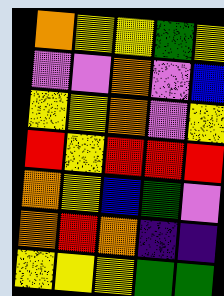[["orange", "yellow", "yellow", "green", "yellow"], ["violet", "violet", "orange", "violet", "blue"], ["yellow", "yellow", "orange", "violet", "yellow"], ["red", "yellow", "red", "red", "red"], ["orange", "yellow", "blue", "green", "violet"], ["orange", "red", "orange", "indigo", "indigo"], ["yellow", "yellow", "yellow", "green", "green"]]